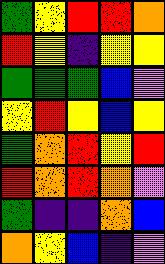[["green", "yellow", "red", "red", "orange"], ["red", "yellow", "indigo", "yellow", "yellow"], ["green", "green", "green", "blue", "violet"], ["yellow", "red", "yellow", "blue", "yellow"], ["green", "orange", "red", "yellow", "red"], ["red", "orange", "red", "orange", "violet"], ["green", "indigo", "indigo", "orange", "blue"], ["orange", "yellow", "blue", "indigo", "violet"]]